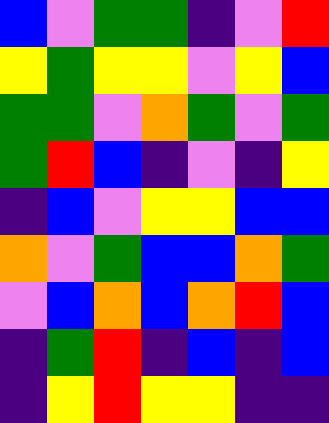[["blue", "violet", "green", "green", "indigo", "violet", "red"], ["yellow", "green", "yellow", "yellow", "violet", "yellow", "blue"], ["green", "green", "violet", "orange", "green", "violet", "green"], ["green", "red", "blue", "indigo", "violet", "indigo", "yellow"], ["indigo", "blue", "violet", "yellow", "yellow", "blue", "blue"], ["orange", "violet", "green", "blue", "blue", "orange", "green"], ["violet", "blue", "orange", "blue", "orange", "red", "blue"], ["indigo", "green", "red", "indigo", "blue", "indigo", "blue"], ["indigo", "yellow", "red", "yellow", "yellow", "indigo", "indigo"]]